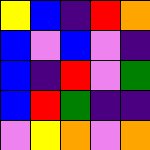[["yellow", "blue", "indigo", "red", "orange"], ["blue", "violet", "blue", "violet", "indigo"], ["blue", "indigo", "red", "violet", "green"], ["blue", "red", "green", "indigo", "indigo"], ["violet", "yellow", "orange", "violet", "orange"]]